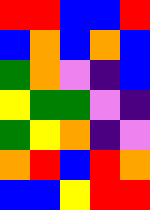[["red", "red", "blue", "blue", "red"], ["blue", "orange", "blue", "orange", "blue"], ["green", "orange", "violet", "indigo", "blue"], ["yellow", "green", "green", "violet", "indigo"], ["green", "yellow", "orange", "indigo", "violet"], ["orange", "red", "blue", "red", "orange"], ["blue", "blue", "yellow", "red", "red"]]